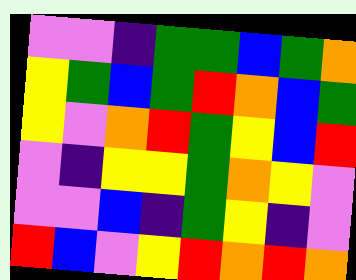[["violet", "violet", "indigo", "green", "green", "blue", "green", "orange"], ["yellow", "green", "blue", "green", "red", "orange", "blue", "green"], ["yellow", "violet", "orange", "red", "green", "yellow", "blue", "red"], ["violet", "indigo", "yellow", "yellow", "green", "orange", "yellow", "violet"], ["violet", "violet", "blue", "indigo", "green", "yellow", "indigo", "violet"], ["red", "blue", "violet", "yellow", "red", "orange", "red", "orange"]]